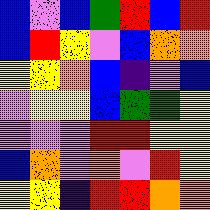[["blue", "violet", "blue", "green", "red", "blue", "red"], ["blue", "red", "yellow", "violet", "blue", "orange", "orange"], ["yellow", "yellow", "orange", "blue", "indigo", "violet", "blue"], ["violet", "yellow", "yellow", "blue", "green", "green", "yellow"], ["violet", "violet", "violet", "red", "red", "yellow", "yellow"], ["blue", "orange", "violet", "orange", "violet", "red", "yellow"], ["yellow", "yellow", "indigo", "red", "red", "orange", "orange"]]